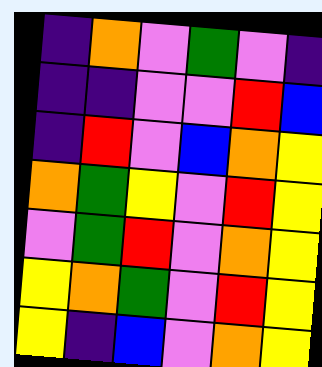[["indigo", "orange", "violet", "green", "violet", "indigo"], ["indigo", "indigo", "violet", "violet", "red", "blue"], ["indigo", "red", "violet", "blue", "orange", "yellow"], ["orange", "green", "yellow", "violet", "red", "yellow"], ["violet", "green", "red", "violet", "orange", "yellow"], ["yellow", "orange", "green", "violet", "red", "yellow"], ["yellow", "indigo", "blue", "violet", "orange", "yellow"]]